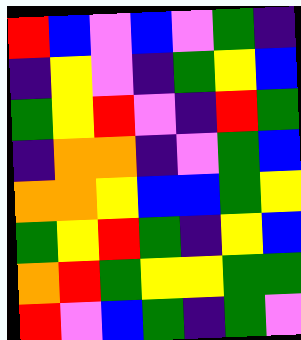[["red", "blue", "violet", "blue", "violet", "green", "indigo"], ["indigo", "yellow", "violet", "indigo", "green", "yellow", "blue"], ["green", "yellow", "red", "violet", "indigo", "red", "green"], ["indigo", "orange", "orange", "indigo", "violet", "green", "blue"], ["orange", "orange", "yellow", "blue", "blue", "green", "yellow"], ["green", "yellow", "red", "green", "indigo", "yellow", "blue"], ["orange", "red", "green", "yellow", "yellow", "green", "green"], ["red", "violet", "blue", "green", "indigo", "green", "violet"]]